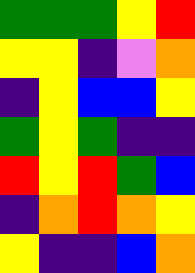[["green", "green", "green", "yellow", "red"], ["yellow", "yellow", "indigo", "violet", "orange"], ["indigo", "yellow", "blue", "blue", "yellow"], ["green", "yellow", "green", "indigo", "indigo"], ["red", "yellow", "red", "green", "blue"], ["indigo", "orange", "red", "orange", "yellow"], ["yellow", "indigo", "indigo", "blue", "orange"]]